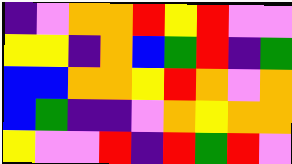[["indigo", "violet", "orange", "orange", "red", "yellow", "red", "violet", "violet"], ["yellow", "yellow", "indigo", "orange", "blue", "green", "red", "indigo", "green"], ["blue", "blue", "orange", "orange", "yellow", "red", "orange", "violet", "orange"], ["blue", "green", "indigo", "indigo", "violet", "orange", "yellow", "orange", "orange"], ["yellow", "violet", "violet", "red", "indigo", "red", "green", "red", "violet"]]